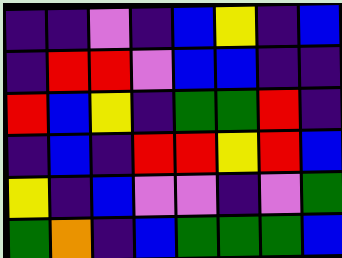[["indigo", "indigo", "violet", "indigo", "blue", "yellow", "indigo", "blue"], ["indigo", "red", "red", "violet", "blue", "blue", "indigo", "indigo"], ["red", "blue", "yellow", "indigo", "green", "green", "red", "indigo"], ["indigo", "blue", "indigo", "red", "red", "yellow", "red", "blue"], ["yellow", "indigo", "blue", "violet", "violet", "indigo", "violet", "green"], ["green", "orange", "indigo", "blue", "green", "green", "green", "blue"]]